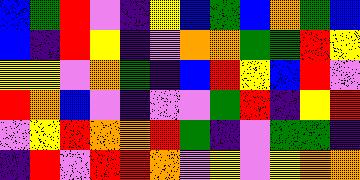[["blue", "green", "red", "violet", "indigo", "yellow", "blue", "green", "blue", "orange", "green", "blue"], ["blue", "indigo", "red", "yellow", "indigo", "violet", "orange", "orange", "green", "green", "red", "yellow"], ["yellow", "yellow", "violet", "orange", "green", "indigo", "blue", "red", "yellow", "blue", "red", "violet"], ["red", "orange", "blue", "violet", "indigo", "violet", "violet", "green", "red", "indigo", "yellow", "red"], ["violet", "yellow", "red", "orange", "orange", "red", "green", "indigo", "violet", "green", "green", "indigo"], ["indigo", "red", "violet", "red", "red", "orange", "violet", "yellow", "violet", "yellow", "orange", "orange"]]